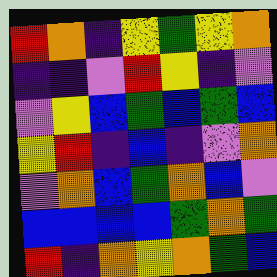[["red", "orange", "indigo", "yellow", "green", "yellow", "orange"], ["indigo", "indigo", "violet", "red", "yellow", "indigo", "violet"], ["violet", "yellow", "blue", "green", "blue", "green", "blue"], ["yellow", "red", "indigo", "blue", "indigo", "violet", "orange"], ["violet", "orange", "blue", "green", "orange", "blue", "violet"], ["blue", "blue", "blue", "blue", "green", "orange", "green"], ["red", "indigo", "orange", "yellow", "orange", "green", "blue"]]